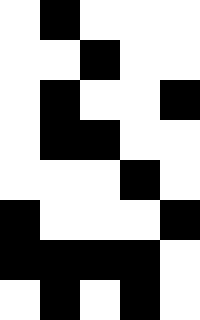[["white", "black", "white", "white", "white"], ["white", "white", "black", "white", "white"], ["white", "black", "white", "white", "black"], ["white", "black", "black", "white", "white"], ["white", "white", "white", "black", "white"], ["black", "white", "white", "white", "black"], ["black", "black", "black", "black", "white"], ["white", "black", "white", "black", "white"]]